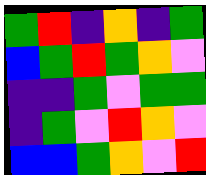[["green", "red", "indigo", "orange", "indigo", "green"], ["blue", "green", "red", "green", "orange", "violet"], ["indigo", "indigo", "green", "violet", "green", "green"], ["indigo", "green", "violet", "red", "orange", "violet"], ["blue", "blue", "green", "orange", "violet", "red"]]